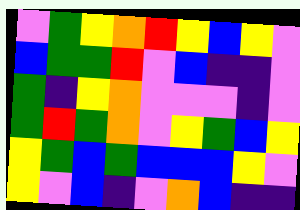[["violet", "green", "yellow", "orange", "red", "yellow", "blue", "yellow", "violet"], ["blue", "green", "green", "red", "violet", "blue", "indigo", "indigo", "violet"], ["green", "indigo", "yellow", "orange", "violet", "violet", "violet", "indigo", "violet"], ["green", "red", "green", "orange", "violet", "yellow", "green", "blue", "yellow"], ["yellow", "green", "blue", "green", "blue", "blue", "blue", "yellow", "violet"], ["yellow", "violet", "blue", "indigo", "violet", "orange", "blue", "indigo", "indigo"]]